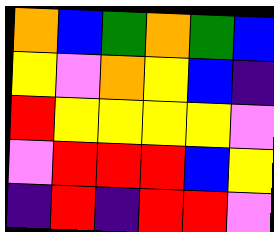[["orange", "blue", "green", "orange", "green", "blue"], ["yellow", "violet", "orange", "yellow", "blue", "indigo"], ["red", "yellow", "yellow", "yellow", "yellow", "violet"], ["violet", "red", "red", "red", "blue", "yellow"], ["indigo", "red", "indigo", "red", "red", "violet"]]